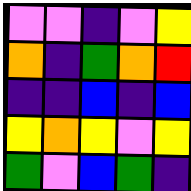[["violet", "violet", "indigo", "violet", "yellow"], ["orange", "indigo", "green", "orange", "red"], ["indigo", "indigo", "blue", "indigo", "blue"], ["yellow", "orange", "yellow", "violet", "yellow"], ["green", "violet", "blue", "green", "indigo"]]